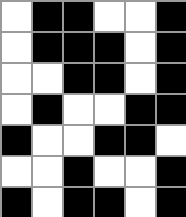[["white", "black", "black", "white", "white", "black"], ["white", "black", "black", "black", "white", "black"], ["white", "white", "black", "black", "white", "black"], ["white", "black", "white", "white", "black", "black"], ["black", "white", "white", "black", "black", "white"], ["white", "white", "black", "white", "white", "black"], ["black", "white", "black", "black", "white", "black"]]